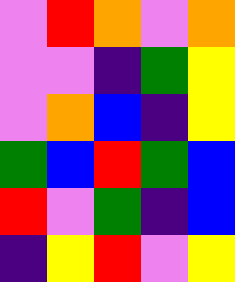[["violet", "red", "orange", "violet", "orange"], ["violet", "violet", "indigo", "green", "yellow"], ["violet", "orange", "blue", "indigo", "yellow"], ["green", "blue", "red", "green", "blue"], ["red", "violet", "green", "indigo", "blue"], ["indigo", "yellow", "red", "violet", "yellow"]]